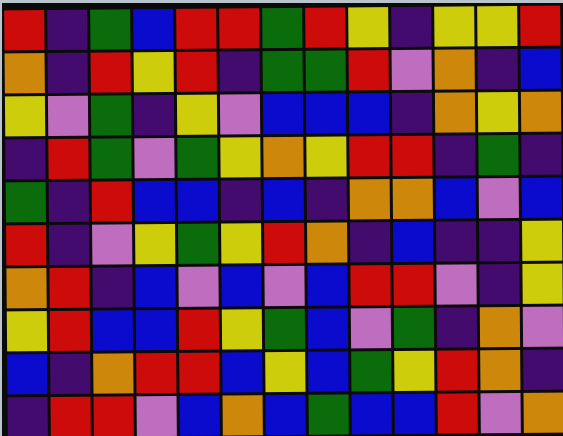[["red", "indigo", "green", "blue", "red", "red", "green", "red", "yellow", "indigo", "yellow", "yellow", "red"], ["orange", "indigo", "red", "yellow", "red", "indigo", "green", "green", "red", "violet", "orange", "indigo", "blue"], ["yellow", "violet", "green", "indigo", "yellow", "violet", "blue", "blue", "blue", "indigo", "orange", "yellow", "orange"], ["indigo", "red", "green", "violet", "green", "yellow", "orange", "yellow", "red", "red", "indigo", "green", "indigo"], ["green", "indigo", "red", "blue", "blue", "indigo", "blue", "indigo", "orange", "orange", "blue", "violet", "blue"], ["red", "indigo", "violet", "yellow", "green", "yellow", "red", "orange", "indigo", "blue", "indigo", "indigo", "yellow"], ["orange", "red", "indigo", "blue", "violet", "blue", "violet", "blue", "red", "red", "violet", "indigo", "yellow"], ["yellow", "red", "blue", "blue", "red", "yellow", "green", "blue", "violet", "green", "indigo", "orange", "violet"], ["blue", "indigo", "orange", "red", "red", "blue", "yellow", "blue", "green", "yellow", "red", "orange", "indigo"], ["indigo", "red", "red", "violet", "blue", "orange", "blue", "green", "blue", "blue", "red", "violet", "orange"]]